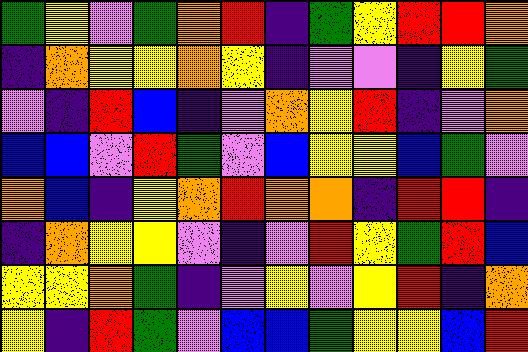[["green", "yellow", "violet", "green", "orange", "red", "indigo", "green", "yellow", "red", "red", "orange"], ["indigo", "orange", "yellow", "yellow", "orange", "yellow", "indigo", "violet", "violet", "indigo", "yellow", "green"], ["violet", "indigo", "red", "blue", "indigo", "violet", "orange", "yellow", "red", "indigo", "violet", "orange"], ["blue", "blue", "violet", "red", "green", "violet", "blue", "yellow", "yellow", "blue", "green", "violet"], ["orange", "blue", "indigo", "yellow", "orange", "red", "orange", "orange", "indigo", "red", "red", "indigo"], ["indigo", "orange", "yellow", "yellow", "violet", "indigo", "violet", "red", "yellow", "green", "red", "blue"], ["yellow", "yellow", "orange", "green", "indigo", "violet", "yellow", "violet", "yellow", "red", "indigo", "orange"], ["yellow", "indigo", "red", "green", "violet", "blue", "blue", "green", "yellow", "yellow", "blue", "red"]]